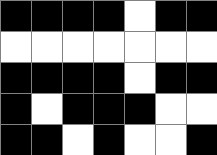[["black", "black", "black", "black", "white", "black", "black"], ["white", "white", "white", "white", "white", "white", "white"], ["black", "black", "black", "black", "white", "black", "black"], ["black", "white", "black", "black", "black", "white", "white"], ["black", "black", "white", "black", "white", "white", "black"]]